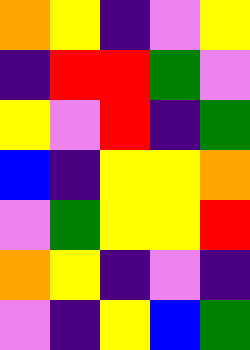[["orange", "yellow", "indigo", "violet", "yellow"], ["indigo", "red", "red", "green", "violet"], ["yellow", "violet", "red", "indigo", "green"], ["blue", "indigo", "yellow", "yellow", "orange"], ["violet", "green", "yellow", "yellow", "red"], ["orange", "yellow", "indigo", "violet", "indigo"], ["violet", "indigo", "yellow", "blue", "green"]]